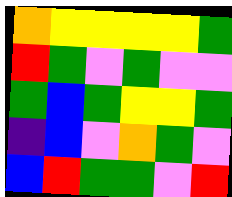[["orange", "yellow", "yellow", "yellow", "yellow", "green"], ["red", "green", "violet", "green", "violet", "violet"], ["green", "blue", "green", "yellow", "yellow", "green"], ["indigo", "blue", "violet", "orange", "green", "violet"], ["blue", "red", "green", "green", "violet", "red"]]